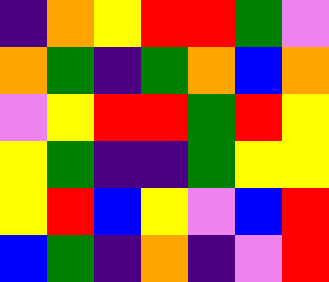[["indigo", "orange", "yellow", "red", "red", "green", "violet"], ["orange", "green", "indigo", "green", "orange", "blue", "orange"], ["violet", "yellow", "red", "red", "green", "red", "yellow"], ["yellow", "green", "indigo", "indigo", "green", "yellow", "yellow"], ["yellow", "red", "blue", "yellow", "violet", "blue", "red"], ["blue", "green", "indigo", "orange", "indigo", "violet", "red"]]